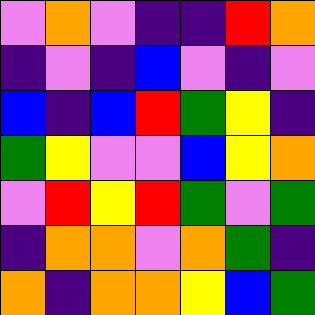[["violet", "orange", "violet", "indigo", "indigo", "red", "orange"], ["indigo", "violet", "indigo", "blue", "violet", "indigo", "violet"], ["blue", "indigo", "blue", "red", "green", "yellow", "indigo"], ["green", "yellow", "violet", "violet", "blue", "yellow", "orange"], ["violet", "red", "yellow", "red", "green", "violet", "green"], ["indigo", "orange", "orange", "violet", "orange", "green", "indigo"], ["orange", "indigo", "orange", "orange", "yellow", "blue", "green"]]